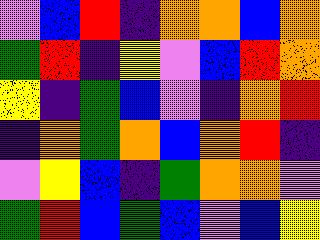[["violet", "blue", "red", "indigo", "orange", "orange", "blue", "orange"], ["green", "red", "indigo", "yellow", "violet", "blue", "red", "orange"], ["yellow", "indigo", "green", "blue", "violet", "indigo", "orange", "red"], ["indigo", "orange", "green", "orange", "blue", "orange", "red", "indigo"], ["violet", "yellow", "blue", "indigo", "green", "orange", "orange", "violet"], ["green", "red", "blue", "green", "blue", "violet", "blue", "yellow"]]